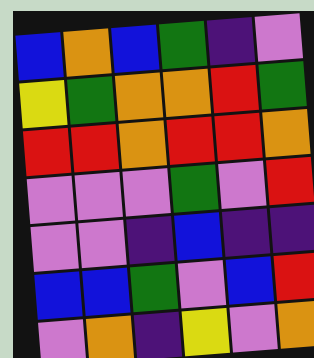[["blue", "orange", "blue", "green", "indigo", "violet"], ["yellow", "green", "orange", "orange", "red", "green"], ["red", "red", "orange", "red", "red", "orange"], ["violet", "violet", "violet", "green", "violet", "red"], ["violet", "violet", "indigo", "blue", "indigo", "indigo"], ["blue", "blue", "green", "violet", "blue", "red"], ["violet", "orange", "indigo", "yellow", "violet", "orange"]]